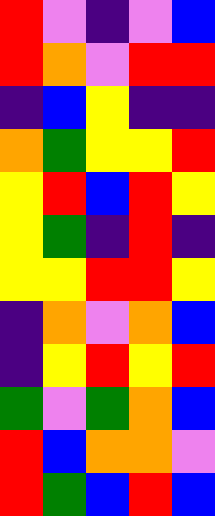[["red", "violet", "indigo", "violet", "blue"], ["red", "orange", "violet", "red", "red"], ["indigo", "blue", "yellow", "indigo", "indigo"], ["orange", "green", "yellow", "yellow", "red"], ["yellow", "red", "blue", "red", "yellow"], ["yellow", "green", "indigo", "red", "indigo"], ["yellow", "yellow", "red", "red", "yellow"], ["indigo", "orange", "violet", "orange", "blue"], ["indigo", "yellow", "red", "yellow", "red"], ["green", "violet", "green", "orange", "blue"], ["red", "blue", "orange", "orange", "violet"], ["red", "green", "blue", "red", "blue"]]